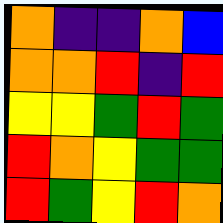[["orange", "indigo", "indigo", "orange", "blue"], ["orange", "orange", "red", "indigo", "red"], ["yellow", "yellow", "green", "red", "green"], ["red", "orange", "yellow", "green", "green"], ["red", "green", "yellow", "red", "orange"]]